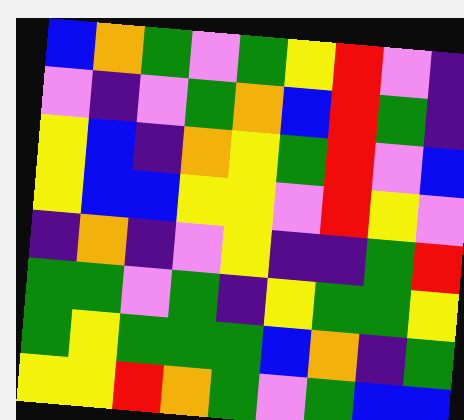[["blue", "orange", "green", "violet", "green", "yellow", "red", "violet", "indigo"], ["violet", "indigo", "violet", "green", "orange", "blue", "red", "green", "indigo"], ["yellow", "blue", "indigo", "orange", "yellow", "green", "red", "violet", "blue"], ["yellow", "blue", "blue", "yellow", "yellow", "violet", "red", "yellow", "violet"], ["indigo", "orange", "indigo", "violet", "yellow", "indigo", "indigo", "green", "red"], ["green", "green", "violet", "green", "indigo", "yellow", "green", "green", "yellow"], ["green", "yellow", "green", "green", "green", "blue", "orange", "indigo", "green"], ["yellow", "yellow", "red", "orange", "green", "violet", "green", "blue", "blue"]]